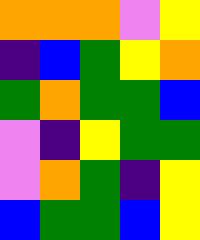[["orange", "orange", "orange", "violet", "yellow"], ["indigo", "blue", "green", "yellow", "orange"], ["green", "orange", "green", "green", "blue"], ["violet", "indigo", "yellow", "green", "green"], ["violet", "orange", "green", "indigo", "yellow"], ["blue", "green", "green", "blue", "yellow"]]